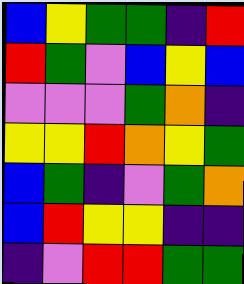[["blue", "yellow", "green", "green", "indigo", "red"], ["red", "green", "violet", "blue", "yellow", "blue"], ["violet", "violet", "violet", "green", "orange", "indigo"], ["yellow", "yellow", "red", "orange", "yellow", "green"], ["blue", "green", "indigo", "violet", "green", "orange"], ["blue", "red", "yellow", "yellow", "indigo", "indigo"], ["indigo", "violet", "red", "red", "green", "green"]]